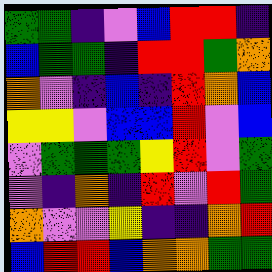[["green", "green", "indigo", "violet", "blue", "red", "red", "indigo"], ["blue", "green", "green", "indigo", "red", "red", "green", "orange"], ["orange", "violet", "indigo", "blue", "indigo", "red", "orange", "blue"], ["yellow", "yellow", "violet", "blue", "blue", "red", "violet", "blue"], ["violet", "green", "green", "green", "yellow", "red", "violet", "green"], ["violet", "indigo", "orange", "indigo", "red", "violet", "red", "green"], ["orange", "violet", "violet", "yellow", "indigo", "indigo", "orange", "red"], ["blue", "red", "red", "blue", "orange", "orange", "green", "green"]]